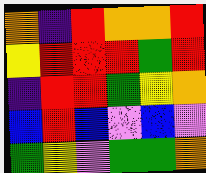[["orange", "indigo", "red", "orange", "orange", "red"], ["yellow", "red", "red", "red", "green", "red"], ["indigo", "red", "red", "green", "yellow", "orange"], ["blue", "red", "blue", "violet", "blue", "violet"], ["green", "yellow", "violet", "green", "green", "orange"]]